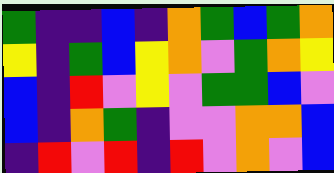[["green", "indigo", "indigo", "blue", "indigo", "orange", "green", "blue", "green", "orange"], ["yellow", "indigo", "green", "blue", "yellow", "orange", "violet", "green", "orange", "yellow"], ["blue", "indigo", "red", "violet", "yellow", "violet", "green", "green", "blue", "violet"], ["blue", "indigo", "orange", "green", "indigo", "violet", "violet", "orange", "orange", "blue"], ["indigo", "red", "violet", "red", "indigo", "red", "violet", "orange", "violet", "blue"]]